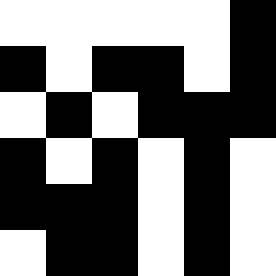[["white", "white", "white", "white", "white", "black"], ["black", "white", "black", "black", "white", "black"], ["white", "black", "white", "black", "black", "black"], ["black", "white", "black", "white", "black", "white"], ["black", "black", "black", "white", "black", "white"], ["white", "black", "black", "white", "black", "white"]]